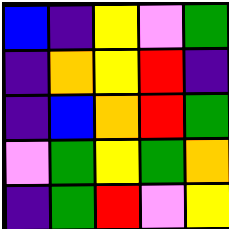[["blue", "indigo", "yellow", "violet", "green"], ["indigo", "orange", "yellow", "red", "indigo"], ["indigo", "blue", "orange", "red", "green"], ["violet", "green", "yellow", "green", "orange"], ["indigo", "green", "red", "violet", "yellow"]]